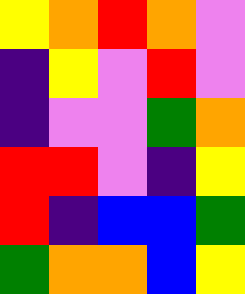[["yellow", "orange", "red", "orange", "violet"], ["indigo", "yellow", "violet", "red", "violet"], ["indigo", "violet", "violet", "green", "orange"], ["red", "red", "violet", "indigo", "yellow"], ["red", "indigo", "blue", "blue", "green"], ["green", "orange", "orange", "blue", "yellow"]]